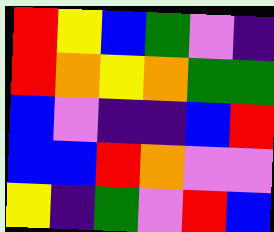[["red", "yellow", "blue", "green", "violet", "indigo"], ["red", "orange", "yellow", "orange", "green", "green"], ["blue", "violet", "indigo", "indigo", "blue", "red"], ["blue", "blue", "red", "orange", "violet", "violet"], ["yellow", "indigo", "green", "violet", "red", "blue"]]